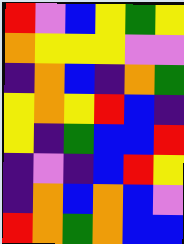[["red", "violet", "blue", "yellow", "green", "yellow"], ["orange", "yellow", "yellow", "yellow", "violet", "violet"], ["indigo", "orange", "blue", "indigo", "orange", "green"], ["yellow", "orange", "yellow", "red", "blue", "indigo"], ["yellow", "indigo", "green", "blue", "blue", "red"], ["indigo", "violet", "indigo", "blue", "red", "yellow"], ["indigo", "orange", "blue", "orange", "blue", "violet"], ["red", "orange", "green", "orange", "blue", "blue"]]